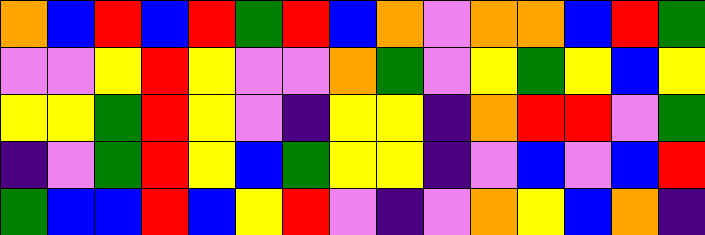[["orange", "blue", "red", "blue", "red", "green", "red", "blue", "orange", "violet", "orange", "orange", "blue", "red", "green"], ["violet", "violet", "yellow", "red", "yellow", "violet", "violet", "orange", "green", "violet", "yellow", "green", "yellow", "blue", "yellow"], ["yellow", "yellow", "green", "red", "yellow", "violet", "indigo", "yellow", "yellow", "indigo", "orange", "red", "red", "violet", "green"], ["indigo", "violet", "green", "red", "yellow", "blue", "green", "yellow", "yellow", "indigo", "violet", "blue", "violet", "blue", "red"], ["green", "blue", "blue", "red", "blue", "yellow", "red", "violet", "indigo", "violet", "orange", "yellow", "blue", "orange", "indigo"]]